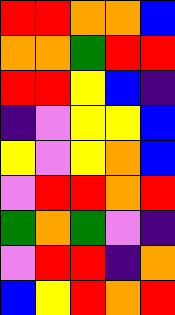[["red", "red", "orange", "orange", "blue"], ["orange", "orange", "green", "red", "red"], ["red", "red", "yellow", "blue", "indigo"], ["indigo", "violet", "yellow", "yellow", "blue"], ["yellow", "violet", "yellow", "orange", "blue"], ["violet", "red", "red", "orange", "red"], ["green", "orange", "green", "violet", "indigo"], ["violet", "red", "red", "indigo", "orange"], ["blue", "yellow", "red", "orange", "red"]]